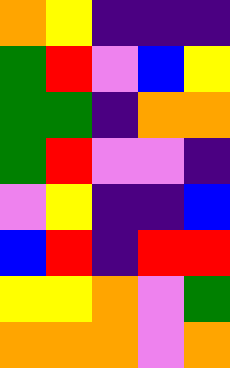[["orange", "yellow", "indigo", "indigo", "indigo"], ["green", "red", "violet", "blue", "yellow"], ["green", "green", "indigo", "orange", "orange"], ["green", "red", "violet", "violet", "indigo"], ["violet", "yellow", "indigo", "indigo", "blue"], ["blue", "red", "indigo", "red", "red"], ["yellow", "yellow", "orange", "violet", "green"], ["orange", "orange", "orange", "violet", "orange"]]